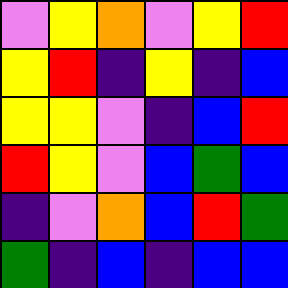[["violet", "yellow", "orange", "violet", "yellow", "red"], ["yellow", "red", "indigo", "yellow", "indigo", "blue"], ["yellow", "yellow", "violet", "indigo", "blue", "red"], ["red", "yellow", "violet", "blue", "green", "blue"], ["indigo", "violet", "orange", "blue", "red", "green"], ["green", "indigo", "blue", "indigo", "blue", "blue"]]